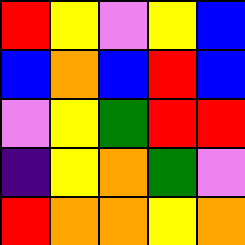[["red", "yellow", "violet", "yellow", "blue"], ["blue", "orange", "blue", "red", "blue"], ["violet", "yellow", "green", "red", "red"], ["indigo", "yellow", "orange", "green", "violet"], ["red", "orange", "orange", "yellow", "orange"]]